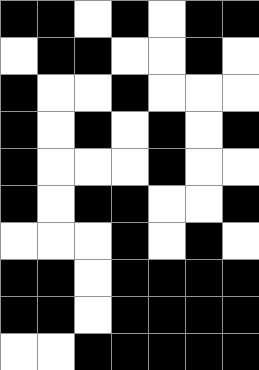[["black", "black", "white", "black", "white", "black", "black"], ["white", "black", "black", "white", "white", "black", "white"], ["black", "white", "white", "black", "white", "white", "white"], ["black", "white", "black", "white", "black", "white", "black"], ["black", "white", "white", "white", "black", "white", "white"], ["black", "white", "black", "black", "white", "white", "black"], ["white", "white", "white", "black", "white", "black", "white"], ["black", "black", "white", "black", "black", "black", "black"], ["black", "black", "white", "black", "black", "black", "black"], ["white", "white", "black", "black", "black", "black", "black"]]